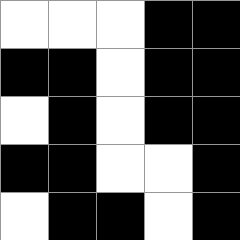[["white", "white", "white", "black", "black"], ["black", "black", "white", "black", "black"], ["white", "black", "white", "black", "black"], ["black", "black", "white", "white", "black"], ["white", "black", "black", "white", "black"]]